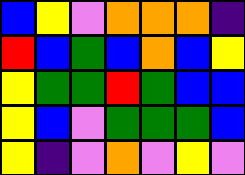[["blue", "yellow", "violet", "orange", "orange", "orange", "indigo"], ["red", "blue", "green", "blue", "orange", "blue", "yellow"], ["yellow", "green", "green", "red", "green", "blue", "blue"], ["yellow", "blue", "violet", "green", "green", "green", "blue"], ["yellow", "indigo", "violet", "orange", "violet", "yellow", "violet"]]